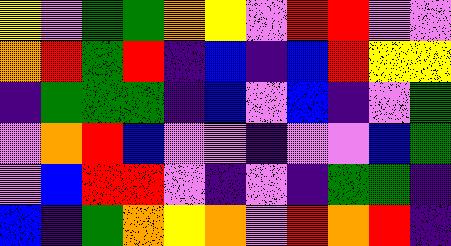[["yellow", "violet", "green", "green", "orange", "yellow", "violet", "red", "red", "violet", "violet"], ["orange", "red", "green", "red", "indigo", "blue", "indigo", "blue", "red", "yellow", "yellow"], ["indigo", "green", "green", "green", "indigo", "blue", "violet", "blue", "indigo", "violet", "green"], ["violet", "orange", "red", "blue", "violet", "violet", "indigo", "violet", "violet", "blue", "green"], ["violet", "blue", "red", "red", "violet", "indigo", "violet", "indigo", "green", "green", "indigo"], ["blue", "indigo", "green", "orange", "yellow", "orange", "violet", "red", "orange", "red", "indigo"]]